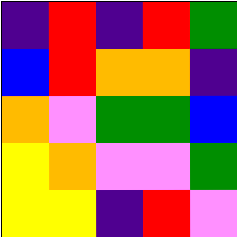[["indigo", "red", "indigo", "red", "green"], ["blue", "red", "orange", "orange", "indigo"], ["orange", "violet", "green", "green", "blue"], ["yellow", "orange", "violet", "violet", "green"], ["yellow", "yellow", "indigo", "red", "violet"]]